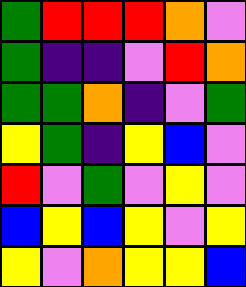[["green", "red", "red", "red", "orange", "violet"], ["green", "indigo", "indigo", "violet", "red", "orange"], ["green", "green", "orange", "indigo", "violet", "green"], ["yellow", "green", "indigo", "yellow", "blue", "violet"], ["red", "violet", "green", "violet", "yellow", "violet"], ["blue", "yellow", "blue", "yellow", "violet", "yellow"], ["yellow", "violet", "orange", "yellow", "yellow", "blue"]]